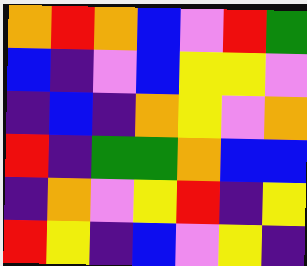[["orange", "red", "orange", "blue", "violet", "red", "green"], ["blue", "indigo", "violet", "blue", "yellow", "yellow", "violet"], ["indigo", "blue", "indigo", "orange", "yellow", "violet", "orange"], ["red", "indigo", "green", "green", "orange", "blue", "blue"], ["indigo", "orange", "violet", "yellow", "red", "indigo", "yellow"], ["red", "yellow", "indigo", "blue", "violet", "yellow", "indigo"]]